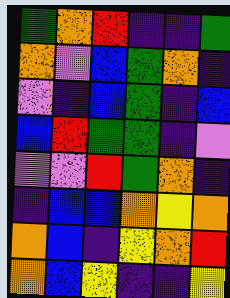[["green", "orange", "red", "indigo", "indigo", "green"], ["orange", "violet", "blue", "green", "orange", "indigo"], ["violet", "indigo", "blue", "green", "indigo", "blue"], ["blue", "red", "green", "green", "indigo", "violet"], ["violet", "violet", "red", "green", "orange", "indigo"], ["indigo", "blue", "blue", "orange", "yellow", "orange"], ["orange", "blue", "indigo", "yellow", "orange", "red"], ["orange", "blue", "yellow", "indigo", "indigo", "yellow"]]